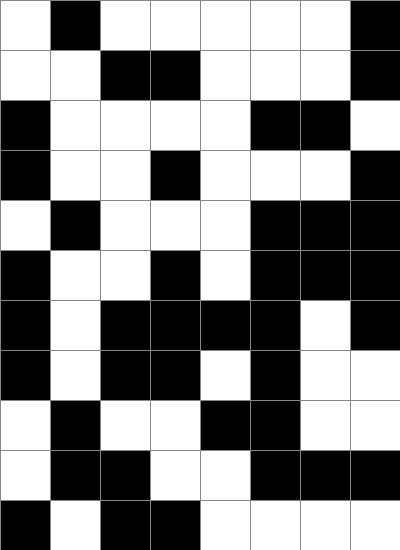[["white", "black", "white", "white", "white", "white", "white", "black"], ["white", "white", "black", "black", "white", "white", "white", "black"], ["black", "white", "white", "white", "white", "black", "black", "white"], ["black", "white", "white", "black", "white", "white", "white", "black"], ["white", "black", "white", "white", "white", "black", "black", "black"], ["black", "white", "white", "black", "white", "black", "black", "black"], ["black", "white", "black", "black", "black", "black", "white", "black"], ["black", "white", "black", "black", "white", "black", "white", "white"], ["white", "black", "white", "white", "black", "black", "white", "white"], ["white", "black", "black", "white", "white", "black", "black", "black"], ["black", "white", "black", "black", "white", "white", "white", "white"]]